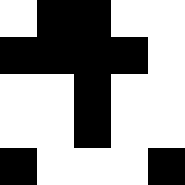[["white", "black", "black", "white", "white"], ["black", "black", "black", "black", "white"], ["white", "white", "black", "white", "white"], ["white", "white", "black", "white", "white"], ["black", "white", "white", "white", "black"]]